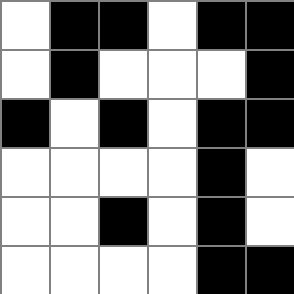[["white", "black", "black", "white", "black", "black"], ["white", "black", "white", "white", "white", "black"], ["black", "white", "black", "white", "black", "black"], ["white", "white", "white", "white", "black", "white"], ["white", "white", "black", "white", "black", "white"], ["white", "white", "white", "white", "black", "black"]]